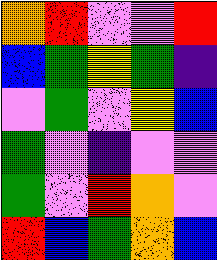[["orange", "red", "violet", "violet", "red"], ["blue", "green", "yellow", "green", "indigo"], ["violet", "green", "violet", "yellow", "blue"], ["green", "violet", "indigo", "violet", "violet"], ["green", "violet", "red", "orange", "violet"], ["red", "blue", "green", "orange", "blue"]]